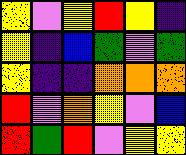[["yellow", "violet", "yellow", "red", "yellow", "indigo"], ["yellow", "indigo", "blue", "green", "violet", "green"], ["yellow", "indigo", "indigo", "orange", "orange", "orange"], ["red", "violet", "orange", "yellow", "violet", "blue"], ["red", "green", "red", "violet", "yellow", "yellow"]]